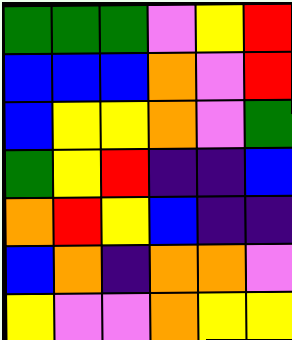[["green", "green", "green", "violet", "yellow", "red"], ["blue", "blue", "blue", "orange", "violet", "red"], ["blue", "yellow", "yellow", "orange", "violet", "green"], ["green", "yellow", "red", "indigo", "indigo", "blue"], ["orange", "red", "yellow", "blue", "indigo", "indigo"], ["blue", "orange", "indigo", "orange", "orange", "violet"], ["yellow", "violet", "violet", "orange", "yellow", "yellow"]]